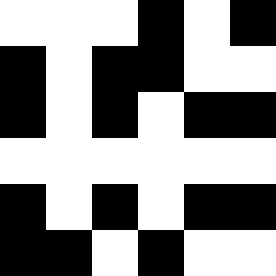[["white", "white", "white", "black", "white", "black"], ["black", "white", "black", "black", "white", "white"], ["black", "white", "black", "white", "black", "black"], ["white", "white", "white", "white", "white", "white"], ["black", "white", "black", "white", "black", "black"], ["black", "black", "white", "black", "white", "white"]]